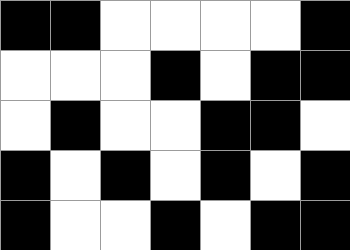[["black", "black", "white", "white", "white", "white", "black"], ["white", "white", "white", "black", "white", "black", "black"], ["white", "black", "white", "white", "black", "black", "white"], ["black", "white", "black", "white", "black", "white", "black"], ["black", "white", "white", "black", "white", "black", "black"]]